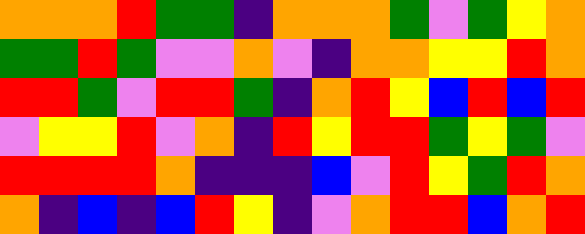[["orange", "orange", "orange", "red", "green", "green", "indigo", "orange", "orange", "orange", "green", "violet", "green", "yellow", "orange"], ["green", "green", "red", "green", "violet", "violet", "orange", "violet", "indigo", "orange", "orange", "yellow", "yellow", "red", "orange"], ["red", "red", "green", "violet", "red", "red", "green", "indigo", "orange", "red", "yellow", "blue", "red", "blue", "red"], ["violet", "yellow", "yellow", "red", "violet", "orange", "indigo", "red", "yellow", "red", "red", "green", "yellow", "green", "violet"], ["red", "red", "red", "red", "orange", "indigo", "indigo", "indigo", "blue", "violet", "red", "yellow", "green", "red", "orange"], ["orange", "indigo", "blue", "indigo", "blue", "red", "yellow", "indigo", "violet", "orange", "red", "red", "blue", "orange", "red"]]